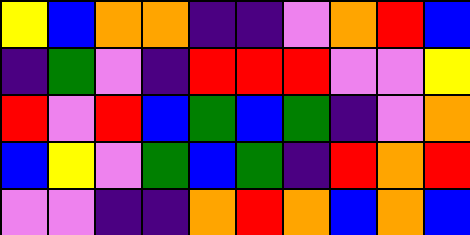[["yellow", "blue", "orange", "orange", "indigo", "indigo", "violet", "orange", "red", "blue"], ["indigo", "green", "violet", "indigo", "red", "red", "red", "violet", "violet", "yellow"], ["red", "violet", "red", "blue", "green", "blue", "green", "indigo", "violet", "orange"], ["blue", "yellow", "violet", "green", "blue", "green", "indigo", "red", "orange", "red"], ["violet", "violet", "indigo", "indigo", "orange", "red", "orange", "blue", "orange", "blue"]]